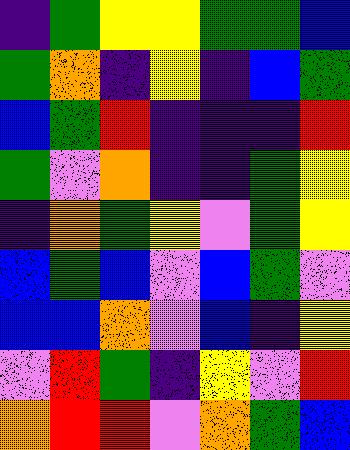[["indigo", "green", "yellow", "yellow", "green", "green", "blue"], ["green", "orange", "indigo", "yellow", "indigo", "blue", "green"], ["blue", "green", "red", "indigo", "indigo", "indigo", "red"], ["green", "violet", "orange", "indigo", "indigo", "green", "yellow"], ["indigo", "orange", "green", "yellow", "violet", "green", "yellow"], ["blue", "green", "blue", "violet", "blue", "green", "violet"], ["blue", "blue", "orange", "violet", "blue", "indigo", "yellow"], ["violet", "red", "green", "indigo", "yellow", "violet", "red"], ["orange", "red", "red", "violet", "orange", "green", "blue"]]